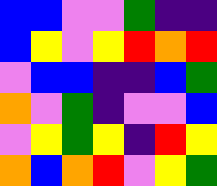[["blue", "blue", "violet", "violet", "green", "indigo", "indigo"], ["blue", "yellow", "violet", "yellow", "red", "orange", "red"], ["violet", "blue", "blue", "indigo", "indigo", "blue", "green"], ["orange", "violet", "green", "indigo", "violet", "violet", "blue"], ["violet", "yellow", "green", "yellow", "indigo", "red", "yellow"], ["orange", "blue", "orange", "red", "violet", "yellow", "green"]]